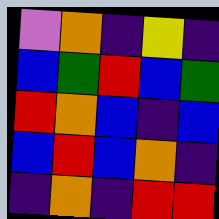[["violet", "orange", "indigo", "yellow", "indigo"], ["blue", "green", "red", "blue", "green"], ["red", "orange", "blue", "indigo", "blue"], ["blue", "red", "blue", "orange", "indigo"], ["indigo", "orange", "indigo", "red", "red"]]